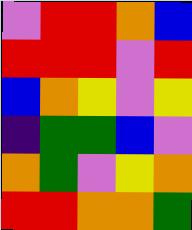[["violet", "red", "red", "orange", "blue"], ["red", "red", "red", "violet", "red"], ["blue", "orange", "yellow", "violet", "yellow"], ["indigo", "green", "green", "blue", "violet"], ["orange", "green", "violet", "yellow", "orange"], ["red", "red", "orange", "orange", "green"]]